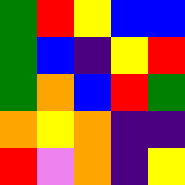[["green", "red", "yellow", "blue", "blue"], ["green", "blue", "indigo", "yellow", "red"], ["green", "orange", "blue", "red", "green"], ["orange", "yellow", "orange", "indigo", "indigo"], ["red", "violet", "orange", "indigo", "yellow"]]